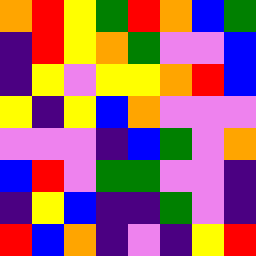[["orange", "red", "yellow", "green", "red", "orange", "blue", "green"], ["indigo", "red", "yellow", "orange", "green", "violet", "violet", "blue"], ["indigo", "yellow", "violet", "yellow", "yellow", "orange", "red", "blue"], ["yellow", "indigo", "yellow", "blue", "orange", "violet", "violet", "violet"], ["violet", "violet", "violet", "indigo", "blue", "green", "violet", "orange"], ["blue", "red", "violet", "green", "green", "violet", "violet", "indigo"], ["indigo", "yellow", "blue", "indigo", "indigo", "green", "violet", "indigo"], ["red", "blue", "orange", "indigo", "violet", "indigo", "yellow", "red"]]